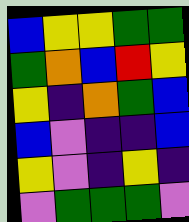[["blue", "yellow", "yellow", "green", "green"], ["green", "orange", "blue", "red", "yellow"], ["yellow", "indigo", "orange", "green", "blue"], ["blue", "violet", "indigo", "indigo", "blue"], ["yellow", "violet", "indigo", "yellow", "indigo"], ["violet", "green", "green", "green", "violet"]]